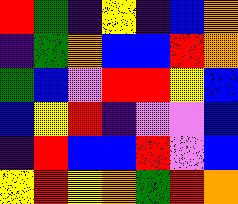[["red", "green", "indigo", "yellow", "indigo", "blue", "orange"], ["indigo", "green", "orange", "blue", "blue", "red", "orange"], ["green", "blue", "violet", "red", "red", "yellow", "blue"], ["blue", "yellow", "red", "indigo", "violet", "violet", "blue"], ["indigo", "red", "blue", "blue", "red", "violet", "blue"], ["yellow", "red", "yellow", "orange", "green", "red", "orange"]]